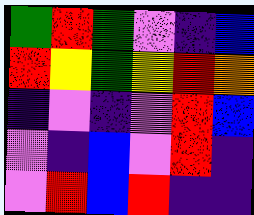[["green", "red", "green", "violet", "indigo", "blue"], ["red", "yellow", "green", "yellow", "red", "orange"], ["indigo", "violet", "indigo", "violet", "red", "blue"], ["violet", "indigo", "blue", "violet", "red", "indigo"], ["violet", "red", "blue", "red", "indigo", "indigo"]]